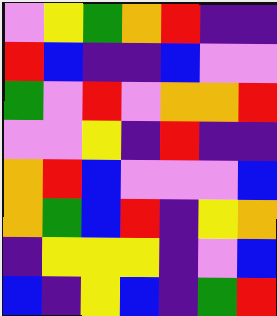[["violet", "yellow", "green", "orange", "red", "indigo", "indigo"], ["red", "blue", "indigo", "indigo", "blue", "violet", "violet"], ["green", "violet", "red", "violet", "orange", "orange", "red"], ["violet", "violet", "yellow", "indigo", "red", "indigo", "indigo"], ["orange", "red", "blue", "violet", "violet", "violet", "blue"], ["orange", "green", "blue", "red", "indigo", "yellow", "orange"], ["indigo", "yellow", "yellow", "yellow", "indigo", "violet", "blue"], ["blue", "indigo", "yellow", "blue", "indigo", "green", "red"]]